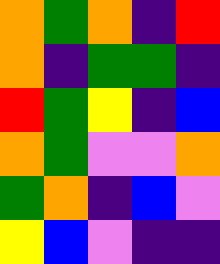[["orange", "green", "orange", "indigo", "red"], ["orange", "indigo", "green", "green", "indigo"], ["red", "green", "yellow", "indigo", "blue"], ["orange", "green", "violet", "violet", "orange"], ["green", "orange", "indigo", "blue", "violet"], ["yellow", "blue", "violet", "indigo", "indigo"]]